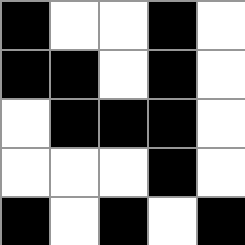[["black", "white", "white", "black", "white"], ["black", "black", "white", "black", "white"], ["white", "black", "black", "black", "white"], ["white", "white", "white", "black", "white"], ["black", "white", "black", "white", "black"]]